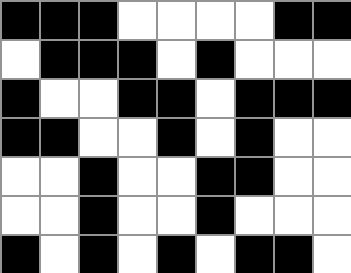[["black", "black", "black", "white", "white", "white", "white", "black", "black"], ["white", "black", "black", "black", "white", "black", "white", "white", "white"], ["black", "white", "white", "black", "black", "white", "black", "black", "black"], ["black", "black", "white", "white", "black", "white", "black", "white", "white"], ["white", "white", "black", "white", "white", "black", "black", "white", "white"], ["white", "white", "black", "white", "white", "black", "white", "white", "white"], ["black", "white", "black", "white", "black", "white", "black", "black", "white"]]